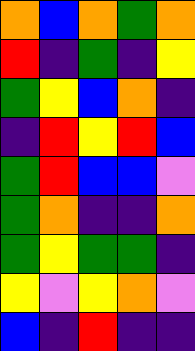[["orange", "blue", "orange", "green", "orange"], ["red", "indigo", "green", "indigo", "yellow"], ["green", "yellow", "blue", "orange", "indigo"], ["indigo", "red", "yellow", "red", "blue"], ["green", "red", "blue", "blue", "violet"], ["green", "orange", "indigo", "indigo", "orange"], ["green", "yellow", "green", "green", "indigo"], ["yellow", "violet", "yellow", "orange", "violet"], ["blue", "indigo", "red", "indigo", "indigo"]]